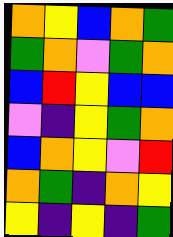[["orange", "yellow", "blue", "orange", "green"], ["green", "orange", "violet", "green", "orange"], ["blue", "red", "yellow", "blue", "blue"], ["violet", "indigo", "yellow", "green", "orange"], ["blue", "orange", "yellow", "violet", "red"], ["orange", "green", "indigo", "orange", "yellow"], ["yellow", "indigo", "yellow", "indigo", "green"]]